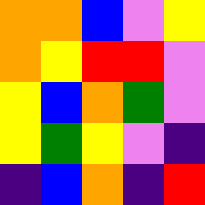[["orange", "orange", "blue", "violet", "yellow"], ["orange", "yellow", "red", "red", "violet"], ["yellow", "blue", "orange", "green", "violet"], ["yellow", "green", "yellow", "violet", "indigo"], ["indigo", "blue", "orange", "indigo", "red"]]